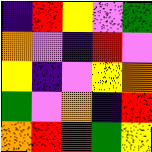[["indigo", "red", "yellow", "violet", "green"], ["orange", "violet", "indigo", "red", "violet"], ["yellow", "indigo", "violet", "yellow", "orange"], ["green", "violet", "orange", "indigo", "red"], ["orange", "red", "red", "green", "yellow"]]